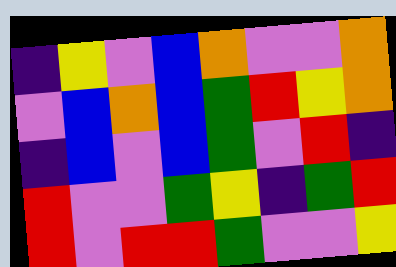[["indigo", "yellow", "violet", "blue", "orange", "violet", "violet", "orange"], ["violet", "blue", "orange", "blue", "green", "red", "yellow", "orange"], ["indigo", "blue", "violet", "blue", "green", "violet", "red", "indigo"], ["red", "violet", "violet", "green", "yellow", "indigo", "green", "red"], ["red", "violet", "red", "red", "green", "violet", "violet", "yellow"]]